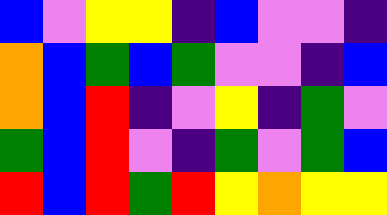[["blue", "violet", "yellow", "yellow", "indigo", "blue", "violet", "violet", "indigo"], ["orange", "blue", "green", "blue", "green", "violet", "violet", "indigo", "blue"], ["orange", "blue", "red", "indigo", "violet", "yellow", "indigo", "green", "violet"], ["green", "blue", "red", "violet", "indigo", "green", "violet", "green", "blue"], ["red", "blue", "red", "green", "red", "yellow", "orange", "yellow", "yellow"]]